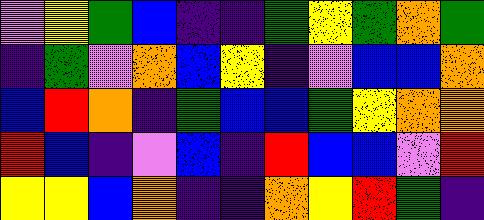[["violet", "yellow", "green", "blue", "indigo", "indigo", "green", "yellow", "green", "orange", "green"], ["indigo", "green", "violet", "orange", "blue", "yellow", "indigo", "violet", "blue", "blue", "orange"], ["blue", "red", "orange", "indigo", "green", "blue", "blue", "green", "yellow", "orange", "orange"], ["red", "blue", "indigo", "violet", "blue", "indigo", "red", "blue", "blue", "violet", "red"], ["yellow", "yellow", "blue", "orange", "indigo", "indigo", "orange", "yellow", "red", "green", "indigo"]]